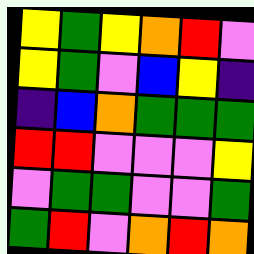[["yellow", "green", "yellow", "orange", "red", "violet"], ["yellow", "green", "violet", "blue", "yellow", "indigo"], ["indigo", "blue", "orange", "green", "green", "green"], ["red", "red", "violet", "violet", "violet", "yellow"], ["violet", "green", "green", "violet", "violet", "green"], ["green", "red", "violet", "orange", "red", "orange"]]